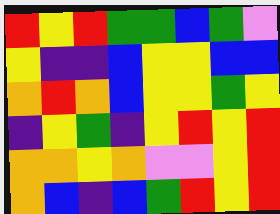[["red", "yellow", "red", "green", "green", "blue", "green", "violet"], ["yellow", "indigo", "indigo", "blue", "yellow", "yellow", "blue", "blue"], ["orange", "red", "orange", "blue", "yellow", "yellow", "green", "yellow"], ["indigo", "yellow", "green", "indigo", "yellow", "red", "yellow", "red"], ["orange", "orange", "yellow", "orange", "violet", "violet", "yellow", "red"], ["orange", "blue", "indigo", "blue", "green", "red", "yellow", "red"]]